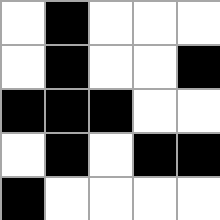[["white", "black", "white", "white", "white"], ["white", "black", "white", "white", "black"], ["black", "black", "black", "white", "white"], ["white", "black", "white", "black", "black"], ["black", "white", "white", "white", "white"]]